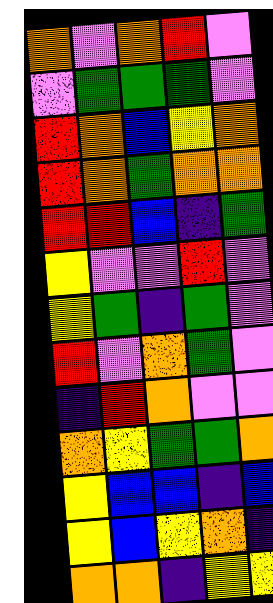[["orange", "violet", "orange", "red", "violet"], ["violet", "green", "green", "green", "violet"], ["red", "orange", "blue", "yellow", "orange"], ["red", "orange", "green", "orange", "orange"], ["red", "red", "blue", "indigo", "green"], ["yellow", "violet", "violet", "red", "violet"], ["yellow", "green", "indigo", "green", "violet"], ["red", "violet", "orange", "green", "violet"], ["indigo", "red", "orange", "violet", "violet"], ["orange", "yellow", "green", "green", "orange"], ["yellow", "blue", "blue", "indigo", "blue"], ["yellow", "blue", "yellow", "orange", "indigo"], ["orange", "orange", "indigo", "yellow", "yellow"]]